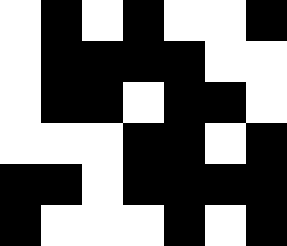[["white", "black", "white", "black", "white", "white", "black"], ["white", "black", "black", "black", "black", "white", "white"], ["white", "black", "black", "white", "black", "black", "white"], ["white", "white", "white", "black", "black", "white", "black"], ["black", "black", "white", "black", "black", "black", "black"], ["black", "white", "white", "white", "black", "white", "black"]]